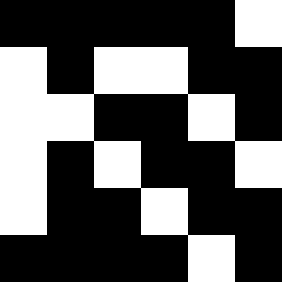[["black", "black", "black", "black", "black", "white"], ["white", "black", "white", "white", "black", "black"], ["white", "white", "black", "black", "white", "black"], ["white", "black", "white", "black", "black", "white"], ["white", "black", "black", "white", "black", "black"], ["black", "black", "black", "black", "white", "black"]]